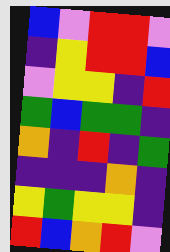[["blue", "violet", "red", "red", "violet"], ["indigo", "yellow", "red", "red", "blue"], ["violet", "yellow", "yellow", "indigo", "red"], ["green", "blue", "green", "green", "indigo"], ["orange", "indigo", "red", "indigo", "green"], ["indigo", "indigo", "indigo", "orange", "indigo"], ["yellow", "green", "yellow", "yellow", "indigo"], ["red", "blue", "orange", "red", "violet"]]